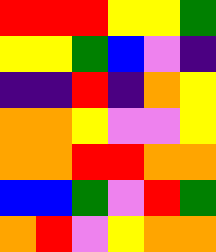[["red", "red", "red", "yellow", "yellow", "green"], ["yellow", "yellow", "green", "blue", "violet", "indigo"], ["indigo", "indigo", "red", "indigo", "orange", "yellow"], ["orange", "orange", "yellow", "violet", "violet", "yellow"], ["orange", "orange", "red", "red", "orange", "orange"], ["blue", "blue", "green", "violet", "red", "green"], ["orange", "red", "violet", "yellow", "orange", "orange"]]